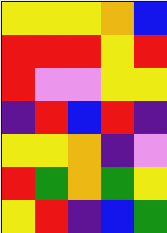[["yellow", "yellow", "yellow", "orange", "blue"], ["red", "red", "red", "yellow", "red"], ["red", "violet", "violet", "yellow", "yellow"], ["indigo", "red", "blue", "red", "indigo"], ["yellow", "yellow", "orange", "indigo", "violet"], ["red", "green", "orange", "green", "yellow"], ["yellow", "red", "indigo", "blue", "green"]]